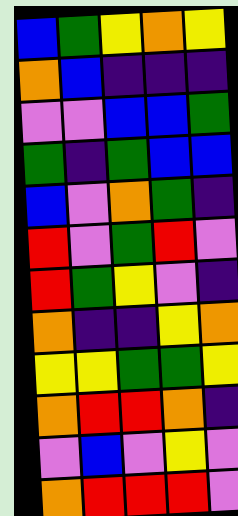[["blue", "green", "yellow", "orange", "yellow"], ["orange", "blue", "indigo", "indigo", "indigo"], ["violet", "violet", "blue", "blue", "green"], ["green", "indigo", "green", "blue", "blue"], ["blue", "violet", "orange", "green", "indigo"], ["red", "violet", "green", "red", "violet"], ["red", "green", "yellow", "violet", "indigo"], ["orange", "indigo", "indigo", "yellow", "orange"], ["yellow", "yellow", "green", "green", "yellow"], ["orange", "red", "red", "orange", "indigo"], ["violet", "blue", "violet", "yellow", "violet"], ["orange", "red", "red", "red", "violet"]]